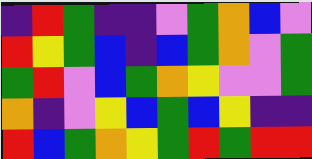[["indigo", "red", "green", "indigo", "indigo", "violet", "green", "orange", "blue", "violet"], ["red", "yellow", "green", "blue", "indigo", "blue", "green", "orange", "violet", "green"], ["green", "red", "violet", "blue", "green", "orange", "yellow", "violet", "violet", "green"], ["orange", "indigo", "violet", "yellow", "blue", "green", "blue", "yellow", "indigo", "indigo"], ["red", "blue", "green", "orange", "yellow", "green", "red", "green", "red", "red"]]